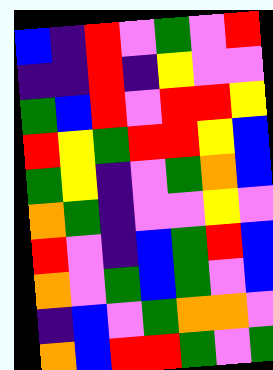[["blue", "indigo", "red", "violet", "green", "violet", "red"], ["indigo", "indigo", "red", "indigo", "yellow", "violet", "violet"], ["green", "blue", "red", "violet", "red", "red", "yellow"], ["red", "yellow", "green", "red", "red", "yellow", "blue"], ["green", "yellow", "indigo", "violet", "green", "orange", "blue"], ["orange", "green", "indigo", "violet", "violet", "yellow", "violet"], ["red", "violet", "indigo", "blue", "green", "red", "blue"], ["orange", "violet", "green", "blue", "green", "violet", "blue"], ["indigo", "blue", "violet", "green", "orange", "orange", "violet"], ["orange", "blue", "red", "red", "green", "violet", "green"]]